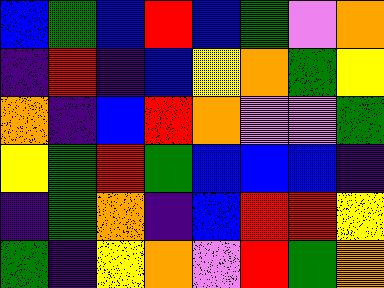[["blue", "green", "blue", "red", "blue", "green", "violet", "orange"], ["indigo", "red", "indigo", "blue", "yellow", "orange", "green", "yellow"], ["orange", "indigo", "blue", "red", "orange", "violet", "violet", "green"], ["yellow", "green", "red", "green", "blue", "blue", "blue", "indigo"], ["indigo", "green", "orange", "indigo", "blue", "red", "red", "yellow"], ["green", "indigo", "yellow", "orange", "violet", "red", "green", "orange"]]